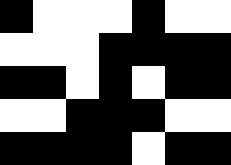[["black", "white", "white", "white", "black", "white", "white"], ["white", "white", "white", "black", "black", "black", "black"], ["black", "black", "white", "black", "white", "black", "black"], ["white", "white", "black", "black", "black", "white", "white"], ["black", "black", "black", "black", "white", "black", "black"]]